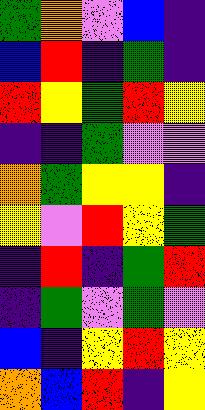[["green", "orange", "violet", "blue", "indigo"], ["blue", "red", "indigo", "green", "indigo"], ["red", "yellow", "green", "red", "yellow"], ["indigo", "indigo", "green", "violet", "violet"], ["orange", "green", "yellow", "yellow", "indigo"], ["yellow", "violet", "red", "yellow", "green"], ["indigo", "red", "indigo", "green", "red"], ["indigo", "green", "violet", "green", "violet"], ["blue", "indigo", "yellow", "red", "yellow"], ["orange", "blue", "red", "indigo", "yellow"]]